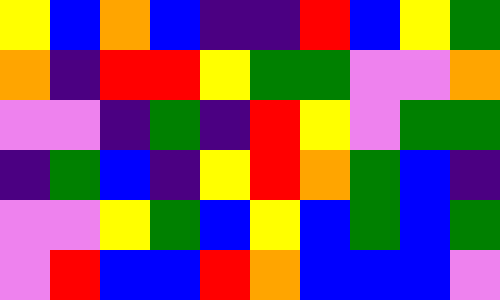[["yellow", "blue", "orange", "blue", "indigo", "indigo", "red", "blue", "yellow", "green"], ["orange", "indigo", "red", "red", "yellow", "green", "green", "violet", "violet", "orange"], ["violet", "violet", "indigo", "green", "indigo", "red", "yellow", "violet", "green", "green"], ["indigo", "green", "blue", "indigo", "yellow", "red", "orange", "green", "blue", "indigo"], ["violet", "violet", "yellow", "green", "blue", "yellow", "blue", "green", "blue", "green"], ["violet", "red", "blue", "blue", "red", "orange", "blue", "blue", "blue", "violet"]]